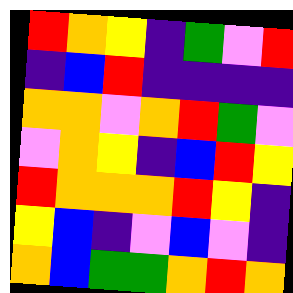[["red", "orange", "yellow", "indigo", "green", "violet", "red"], ["indigo", "blue", "red", "indigo", "indigo", "indigo", "indigo"], ["orange", "orange", "violet", "orange", "red", "green", "violet"], ["violet", "orange", "yellow", "indigo", "blue", "red", "yellow"], ["red", "orange", "orange", "orange", "red", "yellow", "indigo"], ["yellow", "blue", "indigo", "violet", "blue", "violet", "indigo"], ["orange", "blue", "green", "green", "orange", "red", "orange"]]